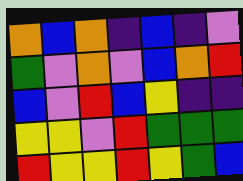[["orange", "blue", "orange", "indigo", "blue", "indigo", "violet"], ["green", "violet", "orange", "violet", "blue", "orange", "red"], ["blue", "violet", "red", "blue", "yellow", "indigo", "indigo"], ["yellow", "yellow", "violet", "red", "green", "green", "green"], ["red", "yellow", "yellow", "red", "yellow", "green", "blue"]]